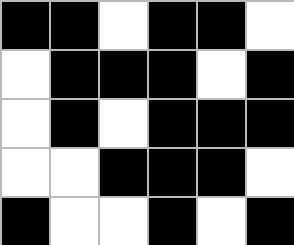[["black", "black", "white", "black", "black", "white"], ["white", "black", "black", "black", "white", "black"], ["white", "black", "white", "black", "black", "black"], ["white", "white", "black", "black", "black", "white"], ["black", "white", "white", "black", "white", "black"]]